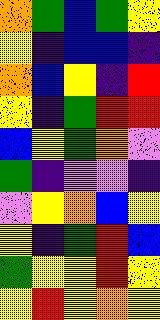[["orange", "green", "blue", "green", "yellow"], ["yellow", "indigo", "blue", "blue", "indigo"], ["orange", "blue", "yellow", "indigo", "red"], ["yellow", "indigo", "green", "red", "red"], ["blue", "yellow", "green", "orange", "violet"], ["green", "indigo", "violet", "violet", "indigo"], ["violet", "yellow", "orange", "blue", "yellow"], ["yellow", "indigo", "green", "red", "blue"], ["green", "yellow", "yellow", "red", "yellow"], ["yellow", "red", "yellow", "orange", "yellow"]]